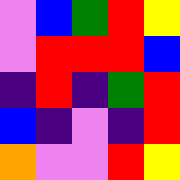[["violet", "blue", "green", "red", "yellow"], ["violet", "red", "red", "red", "blue"], ["indigo", "red", "indigo", "green", "red"], ["blue", "indigo", "violet", "indigo", "red"], ["orange", "violet", "violet", "red", "yellow"]]